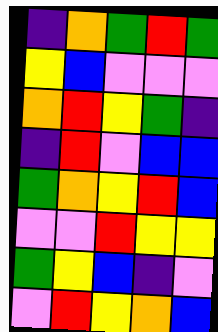[["indigo", "orange", "green", "red", "green"], ["yellow", "blue", "violet", "violet", "violet"], ["orange", "red", "yellow", "green", "indigo"], ["indigo", "red", "violet", "blue", "blue"], ["green", "orange", "yellow", "red", "blue"], ["violet", "violet", "red", "yellow", "yellow"], ["green", "yellow", "blue", "indigo", "violet"], ["violet", "red", "yellow", "orange", "blue"]]